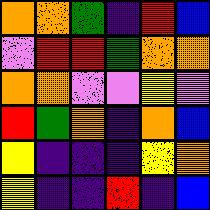[["orange", "orange", "green", "indigo", "red", "blue"], ["violet", "red", "red", "green", "orange", "orange"], ["orange", "orange", "violet", "violet", "yellow", "violet"], ["red", "green", "orange", "indigo", "orange", "blue"], ["yellow", "indigo", "indigo", "indigo", "yellow", "orange"], ["yellow", "indigo", "indigo", "red", "indigo", "blue"]]